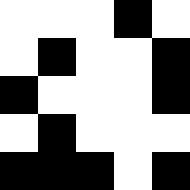[["white", "white", "white", "black", "white"], ["white", "black", "white", "white", "black"], ["black", "white", "white", "white", "black"], ["white", "black", "white", "white", "white"], ["black", "black", "black", "white", "black"]]